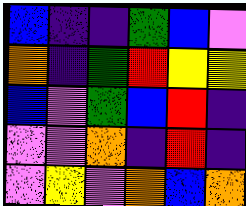[["blue", "indigo", "indigo", "green", "blue", "violet"], ["orange", "indigo", "green", "red", "yellow", "yellow"], ["blue", "violet", "green", "blue", "red", "indigo"], ["violet", "violet", "orange", "indigo", "red", "indigo"], ["violet", "yellow", "violet", "orange", "blue", "orange"]]